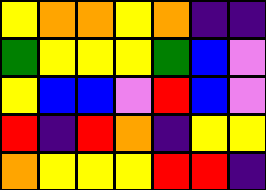[["yellow", "orange", "orange", "yellow", "orange", "indigo", "indigo"], ["green", "yellow", "yellow", "yellow", "green", "blue", "violet"], ["yellow", "blue", "blue", "violet", "red", "blue", "violet"], ["red", "indigo", "red", "orange", "indigo", "yellow", "yellow"], ["orange", "yellow", "yellow", "yellow", "red", "red", "indigo"]]